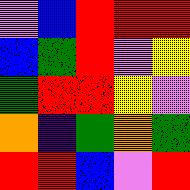[["violet", "blue", "red", "red", "red"], ["blue", "green", "red", "violet", "yellow"], ["green", "red", "red", "yellow", "violet"], ["orange", "indigo", "green", "orange", "green"], ["red", "red", "blue", "violet", "red"]]